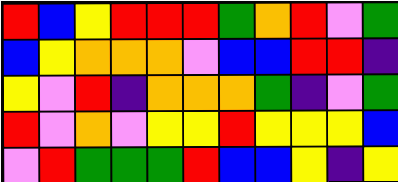[["red", "blue", "yellow", "red", "red", "red", "green", "orange", "red", "violet", "green"], ["blue", "yellow", "orange", "orange", "orange", "violet", "blue", "blue", "red", "red", "indigo"], ["yellow", "violet", "red", "indigo", "orange", "orange", "orange", "green", "indigo", "violet", "green"], ["red", "violet", "orange", "violet", "yellow", "yellow", "red", "yellow", "yellow", "yellow", "blue"], ["violet", "red", "green", "green", "green", "red", "blue", "blue", "yellow", "indigo", "yellow"]]